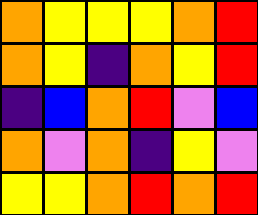[["orange", "yellow", "yellow", "yellow", "orange", "red"], ["orange", "yellow", "indigo", "orange", "yellow", "red"], ["indigo", "blue", "orange", "red", "violet", "blue"], ["orange", "violet", "orange", "indigo", "yellow", "violet"], ["yellow", "yellow", "orange", "red", "orange", "red"]]